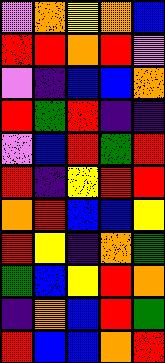[["violet", "orange", "yellow", "orange", "blue"], ["red", "red", "orange", "red", "violet"], ["violet", "indigo", "blue", "blue", "orange"], ["red", "green", "red", "indigo", "indigo"], ["violet", "blue", "red", "green", "red"], ["red", "indigo", "yellow", "red", "red"], ["orange", "red", "blue", "blue", "yellow"], ["red", "yellow", "indigo", "orange", "green"], ["green", "blue", "yellow", "red", "orange"], ["indigo", "orange", "blue", "red", "green"], ["red", "blue", "blue", "orange", "red"]]